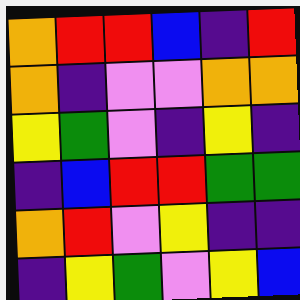[["orange", "red", "red", "blue", "indigo", "red"], ["orange", "indigo", "violet", "violet", "orange", "orange"], ["yellow", "green", "violet", "indigo", "yellow", "indigo"], ["indigo", "blue", "red", "red", "green", "green"], ["orange", "red", "violet", "yellow", "indigo", "indigo"], ["indigo", "yellow", "green", "violet", "yellow", "blue"]]